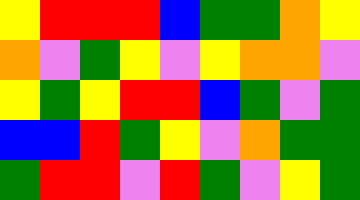[["yellow", "red", "red", "red", "blue", "green", "green", "orange", "yellow"], ["orange", "violet", "green", "yellow", "violet", "yellow", "orange", "orange", "violet"], ["yellow", "green", "yellow", "red", "red", "blue", "green", "violet", "green"], ["blue", "blue", "red", "green", "yellow", "violet", "orange", "green", "green"], ["green", "red", "red", "violet", "red", "green", "violet", "yellow", "green"]]